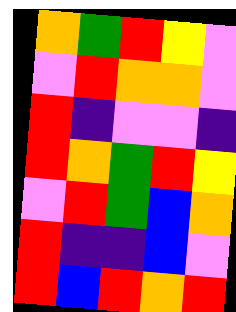[["orange", "green", "red", "yellow", "violet"], ["violet", "red", "orange", "orange", "violet"], ["red", "indigo", "violet", "violet", "indigo"], ["red", "orange", "green", "red", "yellow"], ["violet", "red", "green", "blue", "orange"], ["red", "indigo", "indigo", "blue", "violet"], ["red", "blue", "red", "orange", "red"]]